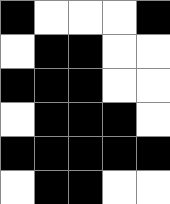[["black", "white", "white", "white", "black"], ["white", "black", "black", "white", "white"], ["black", "black", "black", "white", "white"], ["white", "black", "black", "black", "white"], ["black", "black", "black", "black", "black"], ["white", "black", "black", "white", "white"]]